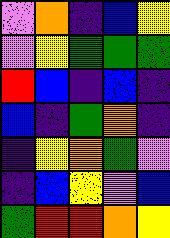[["violet", "orange", "indigo", "blue", "yellow"], ["violet", "yellow", "green", "green", "green"], ["red", "blue", "indigo", "blue", "indigo"], ["blue", "indigo", "green", "orange", "indigo"], ["indigo", "yellow", "orange", "green", "violet"], ["indigo", "blue", "yellow", "violet", "blue"], ["green", "red", "red", "orange", "yellow"]]